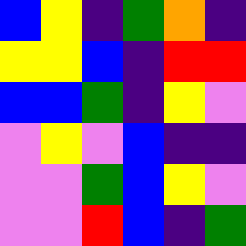[["blue", "yellow", "indigo", "green", "orange", "indigo"], ["yellow", "yellow", "blue", "indigo", "red", "red"], ["blue", "blue", "green", "indigo", "yellow", "violet"], ["violet", "yellow", "violet", "blue", "indigo", "indigo"], ["violet", "violet", "green", "blue", "yellow", "violet"], ["violet", "violet", "red", "blue", "indigo", "green"]]